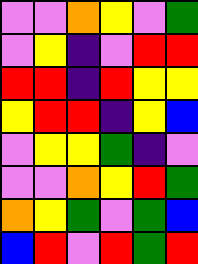[["violet", "violet", "orange", "yellow", "violet", "green"], ["violet", "yellow", "indigo", "violet", "red", "red"], ["red", "red", "indigo", "red", "yellow", "yellow"], ["yellow", "red", "red", "indigo", "yellow", "blue"], ["violet", "yellow", "yellow", "green", "indigo", "violet"], ["violet", "violet", "orange", "yellow", "red", "green"], ["orange", "yellow", "green", "violet", "green", "blue"], ["blue", "red", "violet", "red", "green", "red"]]